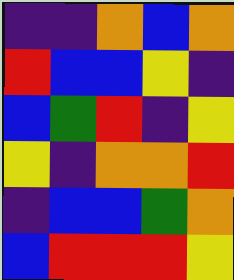[["indigo", "indigo", "orange", "blue", "orange"], ["red", "blue", "blue", "yellow", "indigo"], ["blue", "green", "red", "indigo", "yellow"], ["yellow", "indigo", "orange", "orange", "red"], ["indigo", "blue", "blue", "green", "orange"], ["blue", "red", "red", "red", "yellow"]]